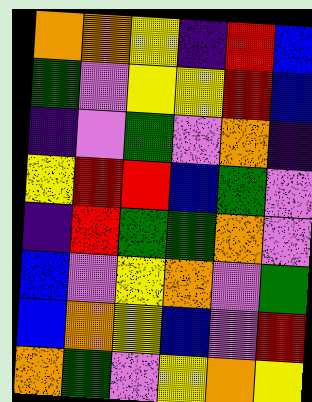[["orange", "orange", "yellow", "indigo", "red", "blue"], ["green", "violet", "yellow", "yellow", "red", "blue"], ["indigo", "violet", "green", "violet", "orange", "indigo"], ["yellow", "red", "red", "blue", "green", "violet"], ["indigo", "red", "green", "green", "orange", "violet"], ["blue", "violet", "yellow", "orange", "violet", "green"], ["blue", "orange", "yellow", "blue", "violet", "red"], ["orange", "green", "violet", "yellow", "orange", "yellow"]]